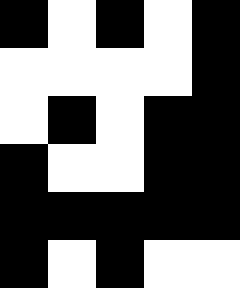[["black", "white", "black", "white", "black"], ["white", "white", "white", "white", "black"], ["white", "black", "white", "black", "black"], ["black", "white", "white", "black", "black"], ["black", "black", "black", "black", "black"], ["black", "white", "black", "white", "white"]]